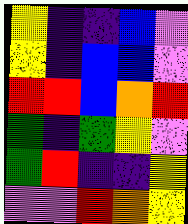[["yellow", "indigo", "indigo", "blue", "violet"], ["yellow", "indigo", "blue", "blue", "violet"], ["red", "red", "blue", "orange", "red"], ["green", "indigo", "green", "yellow", "violet"], ["green", "red", "indigo", "indigo", "yellow"], ["violet", "violet", "red", "orange", "yellow"]]